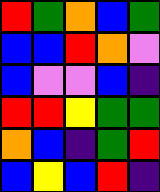[["red", "green", "orange", "blue", "green"], ["blue", "blue", "red", "orange", "violet"], ["blue", "violet", "violet", "blue", "indigo"], ["red", "red", "yellow", "green", "green"], ["orange", "blue", "indigo", "green", "red"], ["blue", "yellow", "blue", "red", "indigo"]]